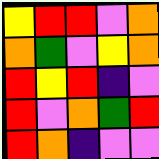[["yellow", "red", "red", "violet", "orange"], ["orange", "green", "violet", "yellow", "orange"], ["red", "yellow", "red", "indigo", "violet"], ["red", "violet", "orange", "green", "red"], ["red", "orange", "indigo", "violet", "violet"]]